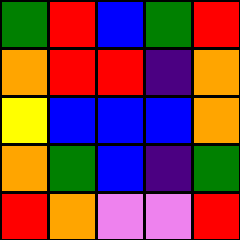[["green", "red", "blue", "green", "red"], ["orange", "red", "red", "indigo", "orange"], ["yellow", "blue", "blue", "blue", "orange"], ["orange", "green", "blue", "indigo", "green"], ["red", "orange", "violet", "violet", "red"]]